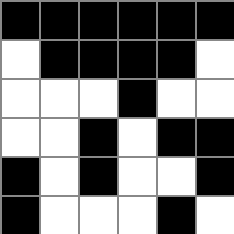[["black", "black", "black", "black", "black", "black"], ["white", "black", "black", "black", "black", "white"], ["white", "white", "white", "black", "white", "white"], ["white", "white", "black", "white", "black", "black"], ["black", "white", "black", "white", "white", "black"], ["black", "white", "white", "white", "black", "white"]]